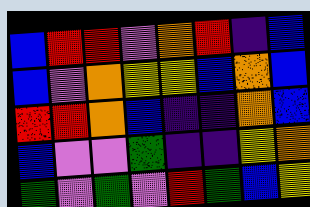[["blue", "red", "red", "violet", "orange", "red", "indigo", "blue"], ["blue", "violet", "orange", "yellow", "yellow", "blue", "orange", "blue"], ["red", "red", "orange", "blue", "indigo", "indigo", "orange", "blue"], ["blue", "violet", "violet", "green", "indigo", "indigo", "yellow", "orange"], ["green", "violet", "green", "violet", "red", "green", "blue", "yellow"]]